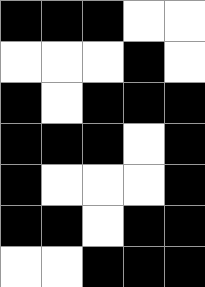[["black", "black", "black", "white", "white"], ["white", "white", "white", "black", "white"], ["black", "white", "black", "black", "black"], ["black", "black", "black", "white", "black"], ["black", "white", "white", "white", "black"], ["black", "black", "white", "black", "black"], ["white", "white", "black", "black", "black"]]